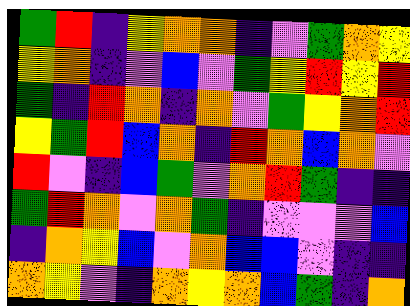[["green", "red", "indigo", "yellow", "orange", "orange", "indigo", "violet", "green", "orange", "yellow"], ["yellow", "orange", "indigo", "violet", "blue", "violet", "green", "yellow", "red", "yellow", "red"], ["green", "indigo", "red", "orange", "indigo", "orange", "violet", "green", "yellow", "orange", "red"], ["yellow", "green", "red", "blue", "orange", "indigo", "red", "orange", "blue", "orange", "violet"], ["red", "violet", "indigo", "blue", "green", "violet", "orange", "red", "green", "indigo", "indigo"], ["green", "red", "orange", "violet", "orange", "green", "indigo", "violet", "violet", "violet", "blue"], ["indigo", "orange", "yellow", "blue", "violet", "orange", "blue", "blue", "violet", "indigo", "indigo"], ["orange", "yellow", "violet", "indigo", "orange", "yellow", "orange", "blue", "green", "indigo", "orange"]]